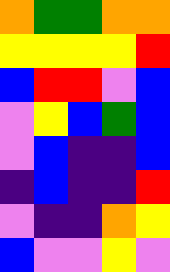[["orange", "green", "green", "orange", "orange"], ["yellow", "yellow", "yellow", "yellow", "red"], ["blue", "red", "red", "violet", "blue"], ["violet", "yellow", "blue", "green", "blue"], ["violet", "blue", "indigo", "indigo", "blue"], ["indigo", "blue", "indigo", "indigo", "red"], ["violet", "indigo", "indigo", "orange", "yellow"], ["blue", "violet", "violet", "yellow", "violet"]]